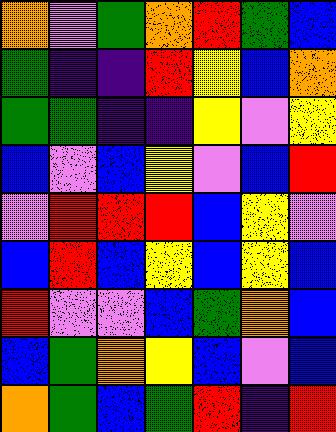[["orange", "violet", "green", "orange", "red", "green", "blue"], ["green", "indigo", "indigo", "red", "yellow", "blue", "orange"], ["green", "green", "indigo", "indigo", "yellow", "violet", "yellow"], ["blue", "violet", "blue", "yellow", "violet", "blue", "red"], ["violet", "red", "red", "red", "blue", "yellow", "violet"], ["blue", "red", "blue", "yellow", "blue", "yellow", "blue"], ["red", "violet", "violet", "blue", "green", "orange", "blue"], ["blue", "green", "orange", "yellow", "blue", "violet", "blue"], ["orange", "green", "blue", "green", "red", "indigo", "red"]]